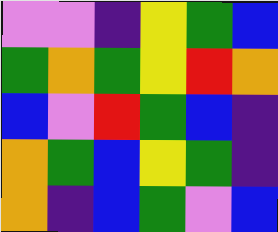[["violet", "violet", "indigo", "yellow", "green", "blue"], ["green", "orange", "green", "yellow", "red", "orange"], ["blue", "violet", "red", "green", "blue", "indigo"], ["orange", "green", "blue", "yellow", "green", "indigo"], ["orange", "indigo", "blue", "green", "violet", "blue"]]